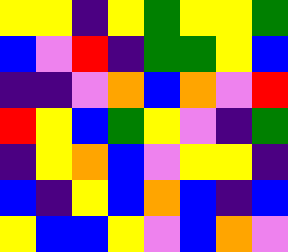[["yellow", "yellow", "indigo", "yellow", "green", "yellow", "yellow", "green"], ["blue", "violet", "red", "indigo", "green", "green", "yellow", "blue"], ["indigo", "indigo", "violet", "orange", "blue", "orange", "violet", "red"], ["red", "yellow", "blue", "green", "yellow", "violet", "indigo", "green"], ["indigo", "yellow", "orange", "blue", "violet", "yellow", "yellow", "indigo"], ["blue", "indigo", "yellow", "blue", "orange", "blue", "indigo", "blue"], ["yellow", "blue", "blue", "yellow", "violet", "blue", "orange", "violet"]]